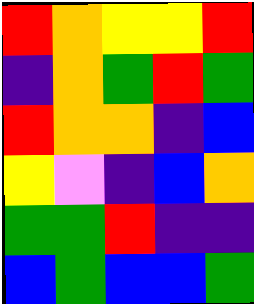[["red", "orange", "yellow", "yellow", "red"], ["indigo", "orange", "green", "red", "green"], ["red", "orange", "orange", "indigo", "blue"], ["yellow", "violet", "indigo", "blue", "orange"], ["green", "green", "red", "indigo", "indigo"], ["blue", "green", "blue", "blue", "green"]]